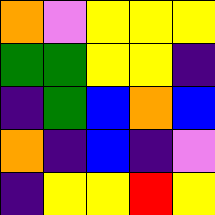[["orange", "violet", "yellow", "yellow", "yellow"], ["green", "green", "yellow", "yellow", "indigo"], ["indigo", "green", "blue", "orange", "blue"], ["orange", "indigo", "blue", "indigo", "violet"], ["indigo", "yellow", "yellow", "red", "yellow"]]